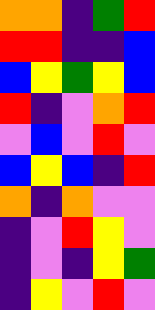[["orange", "orange", "indigo", "green", "red"], ["red", "red", "indigo", "indigo", "blue"], ["blue", "yellow", "green", "yellow", "blue"], ["red", "indigo", "violet", "orange", "red"], ["violet", "blue", "violet", "red", "violet"], ["blue", "yellow", "blue", "indigo", "red"], ["orange", "indigo", "orange", "violet", "violet"], ["indigo", "violet", "red", "yellow", "violet"], ["indigo", "violet", "indigo", "yellow", "green"], ["indigo", "yellow", "violet", "red", "violet"]]